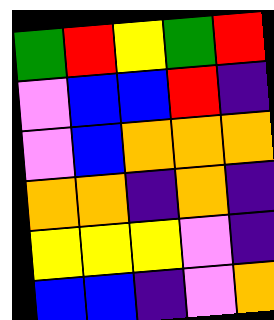[["green", "red", "yellow", "green", "red"], ["violet", "blue", "blue", "red", "indigo"], ["violet", "blue", "orange", "orange", "orange"], ["orange", "orange", "indigo", "orange", "indigo"], ["yellow", "yellow", "yellow", "violet", "indigo"], ["blue", "blue", "indigo", "violet", "orange"]]